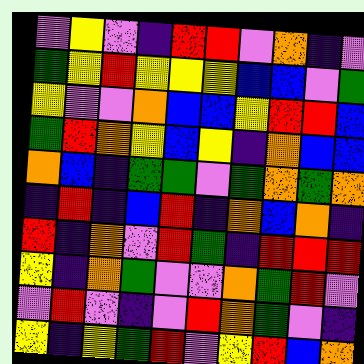[["violet", "yellow", "violet", "indigo", "red", "red", "violet", "orange", "indigo", "violet"], ["green", "yellow", "red", "yellow", "yellow", "yellow", "blue", "blue", "violet", "green"], ["yellow", "violet", "violet", "orange", "blue", "blue", "yellow", "red", "red", "blue"], ["green", "red", "orange", "yellow", "blue", "yellow", "indigo", "orange", "blue", "blue"], ["orange", "blue", "indigo", "green", "green", "violet", "green", "orange", "green", "orange"], ["indigo", "red", "indigo", "blue", "red", "indigo", "orange", "blue", "orange", "indigo"], ["red", "indigo", "orange", "violet", "red", "green", "indigo", "red", "red", "red"], ["yellow", "indigo", "orange", "green", "violet", "violet", "orange", "green", "red", "violet"], ["violet", "red", "violet", "indigo", "violet", "red", "orange", "green", "violet", "indigo"], ["yellow", "indigo", "yellow", "green", "red", "violet", "yellow", "red", "blue", "orange"]]